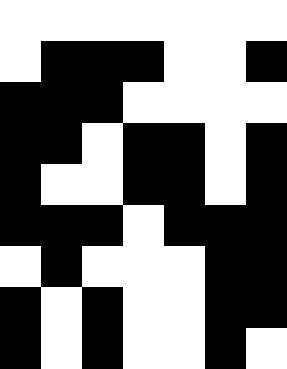[["white", "white", "white", "white", "white", "white", "white"], ["white", "black", "black", "black", "white", "white", "black"], ["black", "black", "black", "white", "white", "white", "white"], ["black", "black", "white", "black", "black", "white", "black"], ["black", "white", "white", "black", "black", "white", "black"], ["black", "black", "black", "white", "black", "black", "black"], ["white", "black", "white", "white", "white", "black", "black"], ["black", "white", "black", "white", "white", "black", "black"], ["black", "white", "black", "white", "white", "black", "white"]]